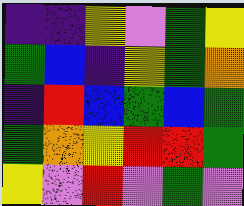[["indigo", "indigo", "yellow", "violet", "green", "yellow"], ["green", "blue", "indigo", "yellow", "green", "orange"], ["indigo", "red", "blue", "green", "blue", "green"], ["green", "orange", "yellow", "red", "red", "green"], ["yellow", "violet", "red", "violet", "green", "violet"]]